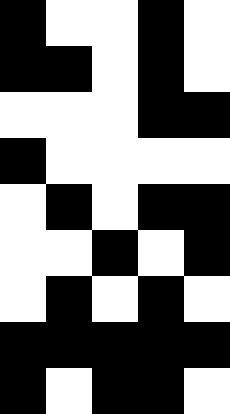[["black", "white", "white", "black", "white"], ["black", "black", "white", "black", "white"], ["white", "white", "white", "black", "black"], ["black", "white", "white", "white", "white"], ["white", "black", "white", "black", "black"], ["white", "white", "black", "white", "black"], ["white", "black", "white", "black", "white"], ["black", "black", "black", "black", "black"], ["black", "white", "black", "black", "white"]]